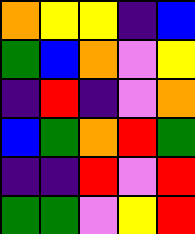[["orange", "yellow", "yellow", "indigo", "blue"], ["green", "blue", "orange", "violet", "yellow"], ["indigo", "red", "indigo", "violet", "orange"], ["blue", "green", "orange", "red", "green"], ["indigo", "indigo", "red", "violet", "red"], ["green", "green", "violet", "yellow", "red"]]